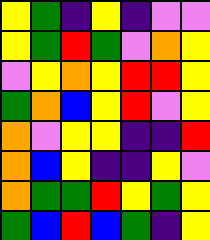[["yellow", "green", "indigo", "yellow", "indigo", "violet", "violet"], ["yellow", "green", "red", "green", "violet", "orange", "yellow"], ["violet", "yellow", "orange", "yellow", "red", "red", "yellow"], ["green", "orange", "blue", "yellow", "red", "violet", "yellow"], ["orange", "violet", "yellow", "yellow", "indigo", "indigo", "red"], ["orange", "blue", "yellow", "indigo", "indigo", "yellow", "violet"], ["orange", "green", "green", "red", "yellow", "green", "yellow"], ["green", "blue", "red", "blue", "green", "indigo", "yellow"]]